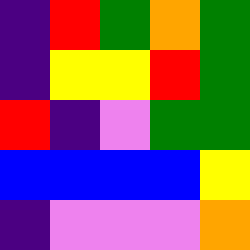[["indigo", "red", "green", "orange", "green"], ["indigo", "yellow", "yellow", "red", "green"], ["red", "indigo", "violet", "green", "green"], ["blue", "blue", "blue", "blue", "yellow"], ["indigo", "violet", "violet", "violet", "orange"]]